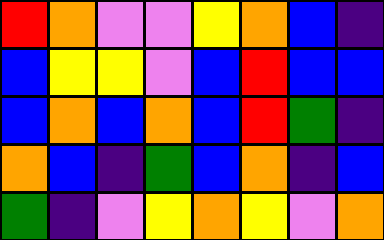[["red", "orange", "violet", "violet", "yellow", "orange", "blue", "indigo"], ["blue", "yellow", "yellow", "violet", "blue", "red", "blue", "blue"], ["blue", "orange", "blue", "orange", "blue", "red", "green", "indigo"], ["orange", "blue", "indigo", "green", "blue", "orange", "indigo", "blue"], ["green", "indigo", "violet", "yellow", "orange", "yellow", "violet", "orange"]]